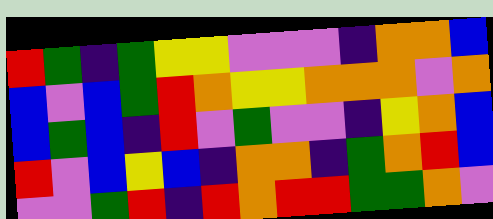[["red", "green", "indigo", "green", "yellow", "yellow", "violet", "violet", "violet", "indigo", "orange", "orange", "blue"], ["blue", "violet", "blue", "green", "red", "orange", "yellow", "yellow", "orange", "orange", "orange", "violet", "orange"], ["blue", "green", "blue", "indigo", "red", "violet", "green", "violet", "violet", "indigo", "yellow", "orange", "blue"], ["red", "violet", "blue", "yellow", "blue", "indigo", "orange", "orange", "indigo", "green", "orange", "red", "blue"], ["violet", "violet", "green", "red", "indigo", "red", "orange", "red", "red", "green", "green", "orange", "violet"]]